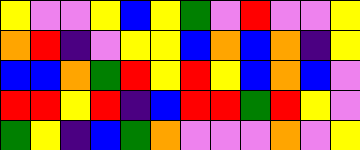[["yellow", "violet", "violet", "yellow", "blue", "yellow", "green", "violet", "red", "violet", "violet", "yellow"], ["orange", "red", "indigo", "violet", "yellow", "yellow", "blue", "orange", "blue", "orange", "indigo", "yellow"], ["blue", "blue", "orange", "green", "red", "yellow", "red", "yellow", "blue", "orange", "blue", "violet"], ["red", "red", "yellow", "red", "indigo", "blue", "red", "red", "green", "red", "yellow", "violet"], ["green", "yellow", "indigo", "blue", "green", "orange", "violet", "violet", "violet", "orange", "violet", "yellow"]]